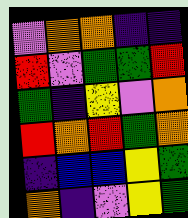[["violet", "orange", "orange", "indigo", "indigo"], ["red", "violet", "green", "green", "red"], ["green", "indigo", "yellow", "violet", "orange"], ["red", "orange", "red", "green", "orange"], ["indigo", "blue", "blue", "yellow", "green"], ["orange", "indigo", "violet", "yellow", "green"]]